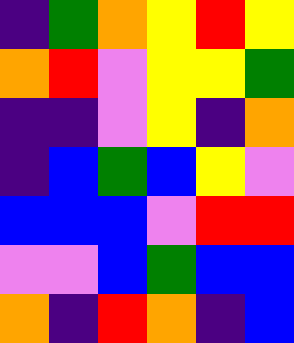[["indigo", "green", "orange", "yellow", "red", "yellow"], ["orange", "red", "violet", "yellow", "yellow", "green"], ["indigo", "indigo", "violet", "yellow", "indigo", "orange"], ["indigo", "blue", "green", "blue", "yellow", "violet"], ["blue", "blue", "blue", "violet", "red", "red"], ["violet", "violet", "blue", "green", "blue", "blue"], ["orange", "indigo", "red", "orange", "indigo", "blue"]]